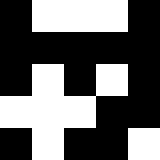[["black", "white", "white", "white", "black"], ["black", "black", "black", "black", "black"], ["black", "white", "black", "white", "black"], ["white", "white", "white", "black", "black"], ["black", "white", "black", "black", "white"]]